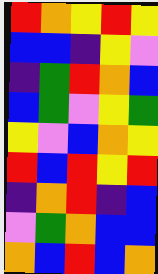[["red", "orange", "yellow", "red", "yellow"], ["blue", "blue", "indigo", "yellow", "violet"], ["indigo", "green", "red", "orange", "blue"], ["blue", "green", "violet", "yellow", "green"], ["yellow", "violet", "blue", "orange", "yellow"], ["red", "blue", "red", "yellow", "red"], ["indigo", "orange", "red", "indigo", "blue"], ["violet", "green", "orange", "blue", "blue"], ["orange", "blue", "red", "blue", "orange"]]